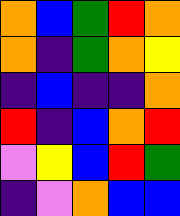[["orange", "blue", "green", "red", "orange"], ["orange", "indigo", "green", "orange", "yellow"], ["indigo", "blue", "indigo", "indigo", "orange"], ["red", "indigo", "blue", "orange", "red"], ["violet", "yellow", "blue", "red", "green"], ["indigo", "violet", "orange", "blue", "blue"]]